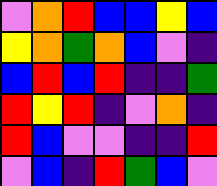[["violet", "orange", "red", "blue", "blue", "yellow", "blue"], ["yellow", "orange", "green", "orange", "blue", "violet", "indigo"], ["blue", "red", "blue", "red", "indigo", "indigo", "green"], ["red", "yellow", "red", "indigo", "violet", "orange", "indigo"], ["red", "blue", "violet", "violet", "indigo", "indigo", "red"], ["violet", "blue", "indigo", "red", "green", "blue", "violet"]]